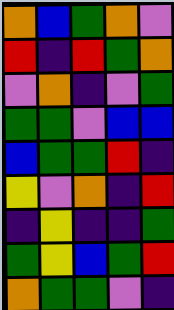[["orange", "blue", "green", "orange", "violet"], ["red", "indigo", "red", "green", "orange"], ["violet", "orange", "indigo", "violet", "green"], ["green", "green", "violet", "blue", "blue"], ["blue", "green", "green", "red", "indigo"], ["yellow", "violet", "orange", "indigo", "red"], ["indigo", "yellow", "indigo", "indigo", "green"], ["green", "yellow", "blue", "green", "red"], ["orange", "green", "green", "violet", "indigo"]]